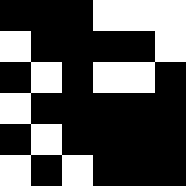[["black", "black", "black", "white", "white", "white"], ["white", "black", "black", "black", "black", "white"], ["black", "white", "black", "white", "white", "black"], ["white", "black", "black", "black", "black", "black"], ["black", "white", "black", "black", "black", "black"], ["white", "black", "white", "black", "black", "black"]]